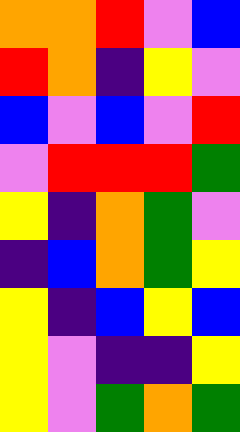[["orange", "orange", "red", "violet", "blue"], ["red", "orange", "indigo", "yellow", "violet"], ["blue", "violet", "blue", "violet", "red"], ["violet", "red", "red", "red", "green"], ["yellow", "indigo", "orange", "green", "violet"], ["indigo", "blue", "orange", "green", "yellow"], ["yellow", "indigo", "blue", "yellow", "blue"], ["yellow", "violet", "indigo", "indigo", "yellow"], ["yellow", "violet", "green", "orange", "green"]]